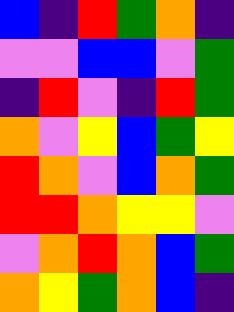[["blue", "indigo", "red", "green", "orange", "indigo"], ["violet", "violet", "blue", "blue", "violet", "green"], ["indigo", "red", "violet", "indigo", "red", "green"], ["orange", "violet", "yellow", "blue", "green", "yellow"], ["red", "orange", "violet", "blue", "orange", "green"], ["red", "red", "orange", "yellow", "yellow", "violet"], ["violet", "orange", "red", "orange", "blue", "green"], ["orange", "yellow", "green", "orange", "blue", "indigo"]]